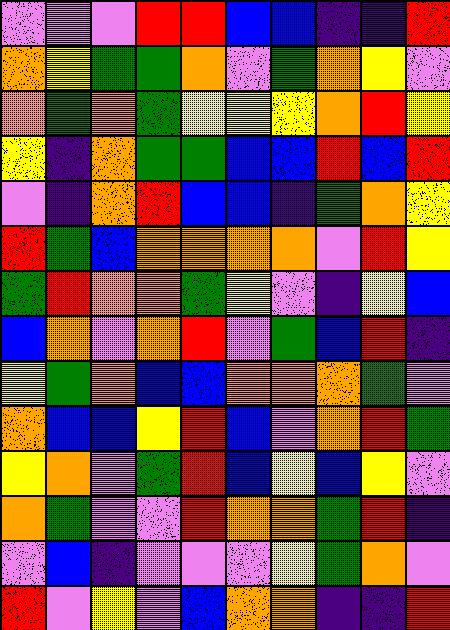[["violet", "violet", "violet", "red", "red", "blue", "blue", "indigo", "indigo", "red"], ["orange", "yellow", "green", "green", "orange", "violet", "green", "orange", "yellow", "violet"], ["orange", "green", "orange", "green", "yellow", "yellow", "yellow", "orange", "red", "yellow"], ["yellow", "indigo", "orange", "green", "green", "blue", "blue", "red", "blue", "red"], ["violet", "indigo", "orange", "red", "blue", "blue", "indigo", "green", "orange", "yellow"], ["red", "green", "blue", "orange", "orange", "orange", "orange", "violet", "red", "yellow"], ["green", "red", "orange", "orange", "green", "yellow", "violet", "indigo", "yellow", "blue"], ["blue", "orange", "violet", "orange", "red", "violet", "green", "blue", "red", "indigo"], ["yellow", "green", "orange", "blue", "blue", "orange", "orange", "orange", "green", "violet"], ["orange", "blue", "blue", "yellow", "red", "blue", "violet", "orange", "red", "green"], ["yellow", "orange", "violet", "green", "red", "blue", "yellow", "blue", "yellow", "violet"], ["orange", "green", "violet", "violet", "red", "orange", "orange", "green", "red", "indigo"], ["violet", "blue", "indigo", "violet", "violet", "violet", "yellow", "green", "orange", "violet"], ["red", "violet", "yellow", "violet", "blue", "orange", "orange", "indigo", "indigo", "red"]]